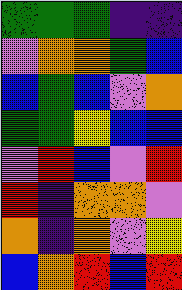[["green", "green", "green", "indigo", "indigo"], ["violet", "orange", "orange", "green", "blue"], ["blue", "green", "blue", "violet", "orange"], ["green", "green", "yellow", "blue", "blue"], ["violet", "red", "blue", "violet", "red"], ["red", "indigo", "orange", "orange", "violet"], ["orange", "indigo", "orange", "violet", "yellow"], ["blue", "orange", "red", "blue", "red"]]